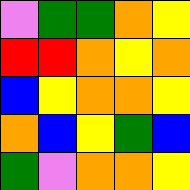[["violet", "green", "green", "orange", "yellow"], ["red", "red", "orange", "yellow", "orange"], ["blue", "yellow", "orange", "orange", "yellow"], ["orange", "blue", "yellow", "green", "blue"], ["green", "violet", "orange", "orange", "yellow"]]